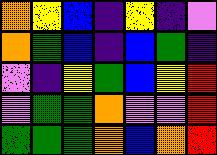[["orange", "yellow", "blue", "indigo", "yellow", "indigo", "violet"], ["orange", "green", "blue", "indigo", "blue", "green", "indigo"], ["violet", "indigo", "yellow", "green", "blue", "yellow", "red"], ["violet", "green", "green", "orange", "violet", "violet", "red"], ["green", "green", "green", "orange", "blue", "orange", "red"]]